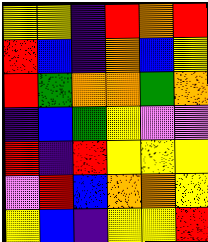[["yellow", "yellow", "indigo", "red", "orange", "red"], ["red", "blue", "indigo", "orange", "blue", "yellow"], ["red", "green", "orange", "orange", "green", "orange"], ["indigo", "blue", "green", "yellow", "violet", "violet"], ["red", "indigo", "red", "yellow", "yellow", "yellow"], ["violet", "red", "blue", "orange", "orange", "yellow"], ["yellow", "blue", "indigo", "yellow", "yellow", "red"]]